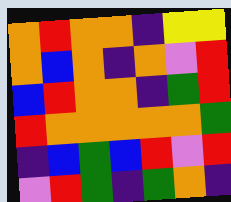[["orange", "red", "orange", "orange", "indigo", "yellow", "yellow"], ["orange", "blue", "orange", "indigo", "orange", "violet", "red"], ["blue", "red", "orange", "orange", "indigo", "green", "red"], ["red", "orange", "orange", "orange", "orange", "orange", "green"], ["indigo", "blue", "green", "blue", "red", "violet", "red"], ["violet", "red", "green", "indigo", "green", "orange", "indigo"]]